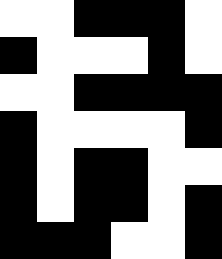[["white", "white", "black", "black", "black", "white"], ["black", "white", "white", "white", "black", "white"], ["white", "white", "black", "black", "black", "black"], ["black", "white", "white", "white", "white", "black"], ["black", "white", "black", "black", "white", "white"], ["black", "white", "black", "black", "white", "black"], ["black", "black", "black", "white", "white", "black"]]